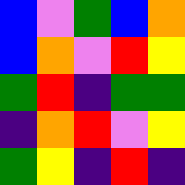[["blue", "violet", "green", "blue", "orange"], ["blue", "orange", "violet", "red", "yellow"], ["green", "red", "indigo", "green", "green"], ["indigo", "orange", "red", "violet", "yellow"], ["green", "yellow", "indigo", "red", "indigo"]]